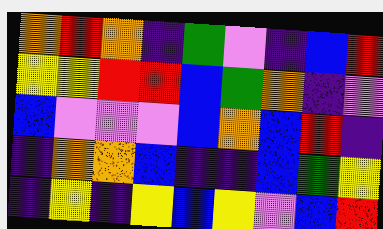[["orange", "red", "orange", "indigo", "green", "violet", "indigo", "blue", "red"], ["yellow", "yellow", "red", "red", "blue", "green", "orange", "indigo", "violet"], ["blue", "violet", "violet", "violet", "blue", "orange", "blue", "red", "indigo"], ["indigo", "orange", "orange", "blue", "indigo", "indigo", "blue", "green", "yellow"], ["indigo", "yellow", "indigo", "yellow", "blue", "yellow", "violet", "blue", "red"]]